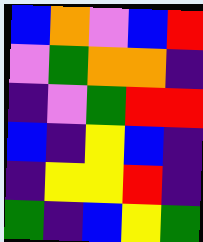[["blue", "orange", "violet", "blue", "red"], ["violet", "green", "orange", "orange", "indigo"], ["indigo", "violet", "green", "red", "red"], ["blue", "indigo", "yellow", "blue", "indigo"], ["indigo", "yellow", "yellow", "red", "indigo"], ["green", "indigo", "blue", "yellow", "green"]]